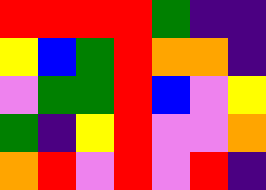[["red", "red", "red", "red", "green", "indigo", "indigo"], ["yellow", "blue", "green", "red", "orange", "orange", "indigo"], ["violet", "green", "green", "red", "blue", "violet", "yellow"], ["green", "indigo", "yellow", "red", "violet", "violet", "orange"], ["orange", "red", "violet", "red", "violet", "red", "indigo"]]